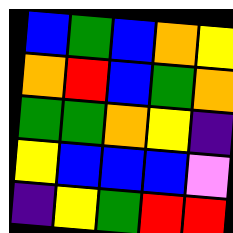[["blue", "green", "blue", "orange", "yellow"], ["orange", "red", "blue", "green", "orange"], ["green", "green", "orange", "yellow", "indigo"], ["yellow", "blue", "blue", "blue", "violet"], ["indigo", "yellow", "green", "red", "red"]]